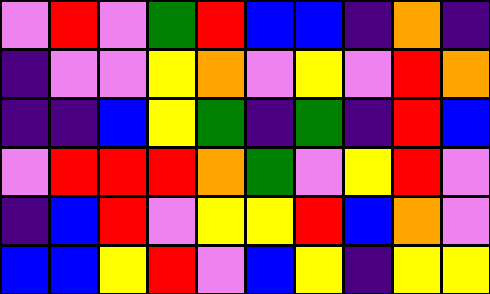[["violet", "red", "violet", "green", "red", "blue", "blue", "indigo", "orange", "indigo"], ["indigo", "violet", "violet", "yellow", "orange", "violet", "yellow", "violet", "red", "orange"], ["indigo", "indigo", "blue", "yellow", "green", "indigo", "green", "indigo", "red", "blue"], ["violet", "red", "red", "red", "orange", "green", "violet", "yellow", "red", "violet"], ["indigo", "blue", "red", "violet", "yellow", "yellow", "red", "blue", "orange", "violet"], ["blue", "blue", "yellow", "red", "violet", "blue", "yellow", "indigo", "yellow", "yellow"]]